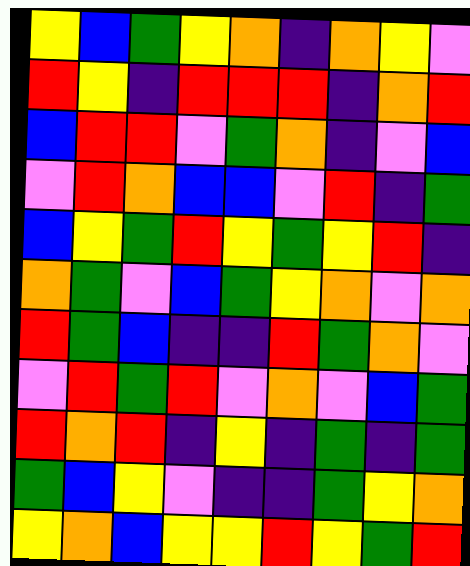[["yellow", "blue", "green", "yellow", "orange", "indigo", "orange", "yellow", "violet"], ["red", "yellow", "indigo", "red", "red", "red", "indigo", "orange", "red"], ["blue", "red", "red", "violet", "green", "orange", "indigo", "violet", "blue"], ["violet", "red", "orange", "blue", "blue", "violet", "red", "indigo", "green"], ["blue", "yellow", "green", "red", "yellow", "green", "yellow", "red", "indigo"], ["orange", "green", "violet", "blue", "green", "yellow", "orange", "violet", "orange"], ["red", "green", "blue", "indigo", "indigo", "red", "green", "orange", "violet"], ["violet", "red", "green", "red", "violet", "orange", "violet", "blue", "green"], ["red", "orange", "red", "indigo", "yellow", "indigo", "green", "indigo", "green"], ["green", "blue", "yellow", "violet", "indigo", "indigo", "green", "yellow", "orange"], ["yellow", "orange", "blue", "yellow", "yellow", "red", "yellow", "green", "red"]]